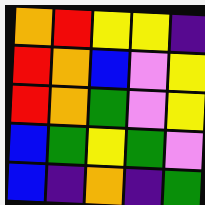[["orange", "red", "yellow", "yellow", "indigo"], ["red", "orange", "blue", "violet", "yellow"], ["red", "orange", "green", "violet", "yellow"], ["blue", "green", "yellow", "green", "violet"], ["blue", "indigo", "orange", "indigo", "green"]]